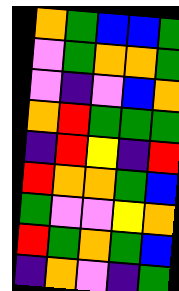[["orange", "green", "blue", "blue", "green"], ["violet", "green", "orange", "orange", "green"], ["violet", "indigo", "violet", "blue", "orange"], ["orange", "red", "green", "green", "green"], ["indigo", "red", "yellow", "indigo", "red"], ["red", "orange", "orange", "green", "blue"], ["green", "violet", "violet", "yellow", "orange"], ["red", "green", "orange", "green", "blue"], ["indigo", "orange", "violet", "indigo", "green"]]